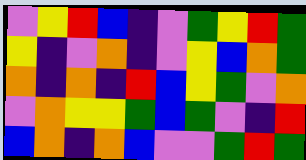[["violet", "yellow", "red", "blue", "indigo", "violet", "green", "yellow", "red", "green"], ["yellow", "indigo", "violet", "orange", "indigo", "violet", "yellow", "blue", "orange", "green"], ["orange", "indigo", "orange", "indigo", "red", "blue", "yellow", "green", "violet", "orange"], ["violet", "orange", "yellow", "yellow", "green", "blue", "green", "violet", "indigo", "red"], ["blue", "orange", "indigo", "orange", "blue", "violet", "violet", "green", "red", "green"]]